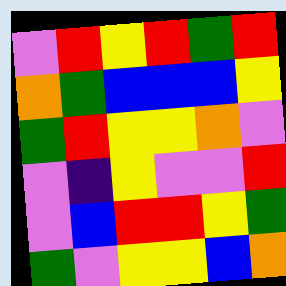[["violet", "red", "yellow", "red", "green", "red"], ["orange", "green", "blue", "blue", "blue", "yellow"], ["green", "red", "yellow", "yellow", "orange", "violet"], ["violet", "indigo", "yellow", "violet", "violet", "red"], ["violet", "blue", "red", "red", "yellow", "green"], ["green", "violet", "yellow", "yellow", "blue", "orange"]]